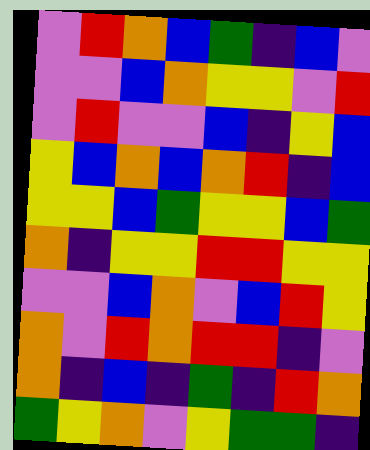[["violet", "red", "orange", "blue", "green", "indigo", "blue", "violet"], ["violet", "violet", "blue", "orange", "yellow", "yellow", "violet", "red"], ["violet", "red", "violet", "violet", "blue", "indigo", "yellow", "blue"], ["yellow", "blue", "orange", "blue", "orange", "red", "indigo", "blue"], ["yellow", "yellow", "blue", "green", "yellow", "yellow", "blue", "green"], ["orange", "indigo", "yellow", "yellow", "red", "red", "yellow", "yellow"], ["violet", "violet", "blue", "orange", "violet", "blue", "red", "yellow"], ["orange", "violet", "red", "orange", "red", "red", "indigo", "violet"], ["orange", "indigo", "blue", "indigo", "green", "indigo", "red", "orange"], ["green", "yellow", "orange", "violet", "yellow", "green", "green", "indigo"]]